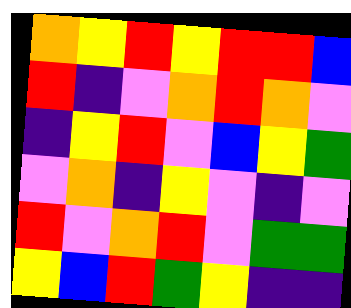[["orange", "yellow", "red", "yellow", "red", "red", "blue"], ["red", "indigo", "violet", "orange", "red", "orange", "violet"], ["indigo", "yellow", "red", "violet", "blue", "yellow", "green"], ["violet", "orange", "indigo", "yellow", "violet", "indigo", "violet"], ["red", "violet", "orange", "red", "violet", "green", "green"], ["yellow", "blue", "red", "green", "yellow", "indigo", "indigo"]]